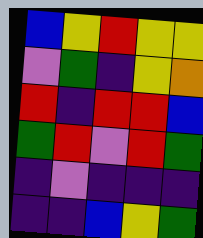[["blue", "yellow", "red", "yellow", "yellow"], ["violet", "green", "indigo", "yellow", "orange"], ["red", "indigo", "red", "red", "blue"], ["green", "red", "violet", "red", "green"], ["indigo", "violet", "indigo", "indigo", "indigo"], ["indigo", "indigo", "blue", "yellow", "green"]]